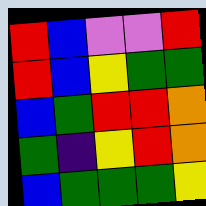[["red", "blue", "violet", "violet", "red"], ["red", "blue", "yellow", "green", "green"], ["blue", "green", "red", "red", "orange"], ["green", "indigo", "yellow", "red", "orange"], ["blue", "green", "green", "green", "yellow"]]